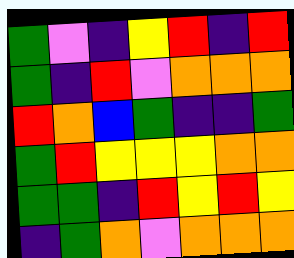[["green", "violet", "indigo", "yellow", "red", "indigo", "red"], ["green", "indigo", "red", "violet", "orange", "orange", "orange"], ["red", "orange", "blue", "green", "indigo", "indigo", "green"], ["green", "red", "yellow", "yellow", "yellow", "orange", "orange"], ["green", "green", "indigo", "red", "yellow", "red", "yellow"], ["indigo", "green", "orange", "violet", "orange", "orange", "orange"]]